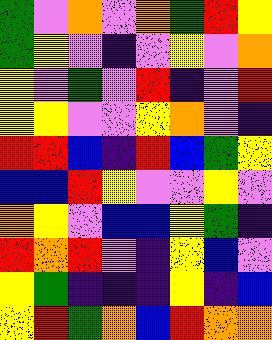[["green", "violet", "orange", "violet", "orange", "green", "red", "yellow"], ["green", "yellow", "violet", "indigo", "violet", "yellow", "violet", "orange"], ["yellow", "violet", "green", "violet", "red", "indigo", "violet", "red"], ["yellow", "yellow", "violet", "violet", "yellow", "orange", "violet", "indigo"], ["red", "red", "blue", "indigo", "red", "blue", "green", "yellow"], ["blue", "blue", "red", "yellow", "violet", "violet", "yellow", "violet"], ["orange", "yellow", "violet", "blue", "blue", "yellow", "green", "indigo"], ["red", "orange", "red", "violet", "indigo", "yellow", "blue", "violet"], ["yellow", "green", "indigo", "indigo", "indigo", "yellow", "indigo", "blue"], ["yellow", "red", "green", "orange", "blue", "red", "orange", "orange"]]